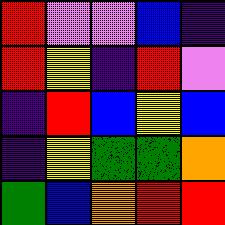[["red", "violet", "violet", "blue", "indigo"], ["red", "yellow", "indigo", "red", "violet"], ["indigo", "red", "blue", "yellow", "blue"], ["indigo", "yellow", "green", "green", "orange"], ["green", "blue", "orange", "red", "red"]]